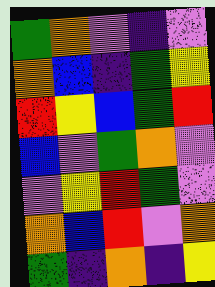[["green", "orange", "violet", "indigo", "violet"], ["orange", "blue", "indigo", "green", "yellow"], ["red", "yellow", "blue", "green", "red"], ["blue", "violet", "green", "orange", "violet"], ["violet", "yellow", "red", "green", "violet"], ["orange", "blue", "red", "violet", "orange"], ["green", "indigo", "orange", "indigo", "yellow"]]